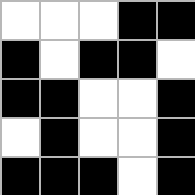[["white", "white", "white", "black", "black"], ["black", "white", "black", "black", "white"], ["black", "black", "white", "white", "black"], ["white", "black", "white", "white", "black"], ["black", "black", "black", "white", "black"]]